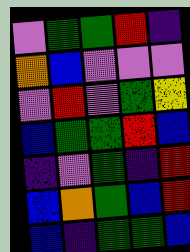[["violet", "green", "green", "red", "indigo"], ["orange", "blue", "violet", "violet", "violet"], ["violet", "red", "violet", "green", "yellow"], ["blue", "green", "green", "red", "blue"], ["indigo", "violet", "green", "indigo", "red"], ["blue", "orange", "green", "blue", "red"], ["blue", "indigo", "green", "green", "blue"]]